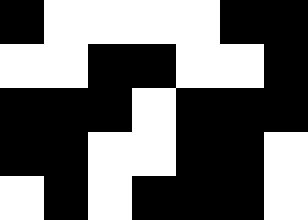[["black", "white", "white", "white", "white", "black", "black"], ["white", "white", "black", "black", "white", "white", "black"], ["black", "black", "black", "white", "black", "black", "black"], ["black", "black", "white", "white", "black", "black", "white"], ["white", "black", "white", "black", "black", "black", "white"]]